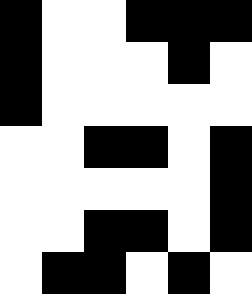[["black", "white", "white", "black", "black", "black"], ["black", "white", "white", "white", "black", "white"], ["black", "white", "white", "white", "white", "white"], ["white", "white", "black", "black", "white", "black"], ["white", "white", "white", "white", "white", "black"], ["white", "white", "black", "black", "white", "black"], ["white", "black", "black", "white", "black", "white"]]